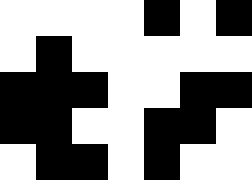[["white", "white", "white", "white", "black", "white", "black"], ["white", "black", "white", "white", "white", "white", "white"], ["black", "black", "black", "white", "white", "black", "black"], ["black", "black", "white", "white", "black", "black", "white"], ["white", "black", "black", "white", "black", "white", "white"]]